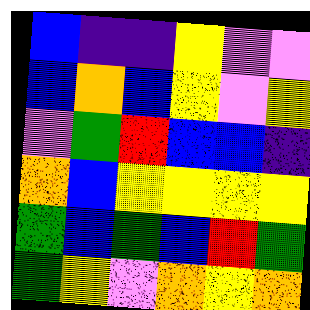[["blue", "indigo", "indigo", "yellow", "violet", "violet"], ["blue", "orange", "blue", "yellow", "violet", "yellow"], ["violet", "green", "red", "blue", "blue", "indigo"], ["orange", "blue", "yellow", "yellow", "yellow", "yellow"], ["green", "blue", "green", "blue", "red", "green"], ["green", "yellow", "violet", "orange", "yellow", "orange"]]